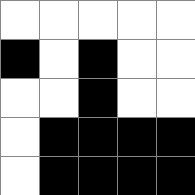[["white", "white", "white", "white", "white"], ["black", "white", "black", "white", "white"], ["white", "white", "black", "white", "white"], ["white", "black", "black", "black", "black"], ["white", "black", "black", "black", "black"]]